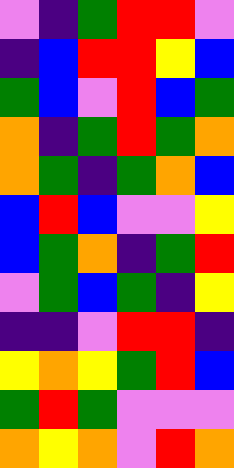[["violet", "indigo", "green", "red", "red", "violet"], ["indigo", "blue", "red", "red", "yellow", "blue"], ["green", "blue", "violet", "red", "blue", "green"], ["orange", "indigo", "green", "red", "green", "orange"], ["orange", "green", "indigo", "green", "orange", "blue"], ["blue", "red", "blue", "violet", "violet", "yellow"], ["blue", "green", "orange", "indigo", "green", "red"], ["violet", "green", "blue", "green", "indigo", "yellow"], ["indigo", "indigo", "violet", "red", "red", "indigo"], ["yellow", "orange", "yellow", "green", "red", "blue"], ["green", "red", "green", "violet", "violet", "violet"], ["orange", "yellow", "orange", "violet", "red", "orange"]]